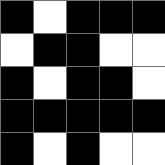[["black", "white", "black", "black", "black"], ["white", "black", "black", "white", "white"], ["black", "white", "black", "black", "white"], ["black", "black", "black", "black", "black"], ["black", "white", "black", "white", "white"]]